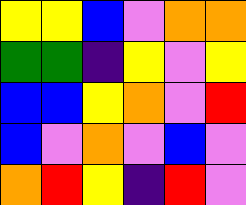[["yellow", "yellow", "blue", "violet", "orange", "orange"], ["green", "green", "indigo", "yellow", "violet", "yellow"], ["blue", "blue", "yellow", "orange", "violet", "red"], ["blue", "violet", "orange", "violet", "blue", "violet"], ["orange", "red", "yellow", "indigo", "red", "violet"]]